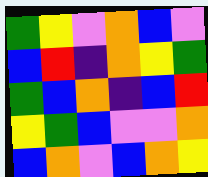[["green", "yellow", "violet", "orange", "blue", "violet"], ["blue", "red", "indigo", "orange", "yellow", "green"], ["green", "blue", "orange", "indigo", "blue", "red"], ["yellow", "green", "blue", "violet", "violet", "orange"], ["blue", "orange", "violet", "blue", "orange", "yellow"]]